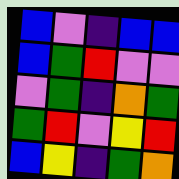[["blue", "violet", "indigo", "blue", "blue"], ["blue", "green", "red", "violet", "violet"], ["violet", "green", "indigo", "orange", "green"], ["green", "red", "violet", "yellow", "red"], ["blue", "yellow", "indigo", "green", "orange"]]